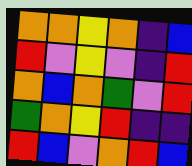[["orange", "orange", "yellow", "orange", "indigo", "blue"], ["red", "violet", "yellow", "violet", "indigo", "red"], ["orange", "blue", "orange", "green", "violet", "red"], ["green", "orange", "yellow", "red", "indigo", "indigo"], ["red", "blue", "violet", "orange", "red", "blue"]]